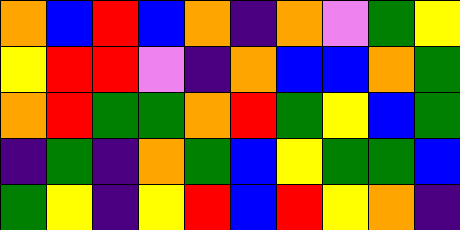[["orange", "blue", "red", "blue", "orange", "indigo", "orange", "violet", "green", "yellow"], ["yellow", "red", "red", "violet", "indigo", "orange", "blue", "blue", "orange", "green"], ["orange", "red", "green", "green", "orange", "red", "green", "yellow", "blue", "green"], ["indigo", "green", "indigo", "orange", "green", "blue", "yellow", "green", "green", "blue"], ["green", "yellow", "indigo", "yellow", "red", "blue", "red", "yellow", "orange", "indigo"]]